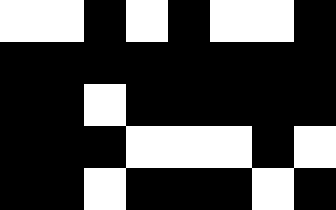[["white", "white", "black", "white", "black", "white", "white", "black"], ["black", "black", "black", "black", "black", "black", "black", "black"], ["black", "black", "white", "black", "black", "black", "black", "black"], ["black", "black", "black", "white", "white", "white", "black", "white"], ["black", "black", "white", "black", "black", "black", "white", "black"]]